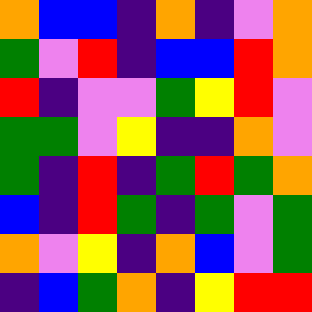[["orange", "blue", "blue", "indigo", "orange", "indigo", "violet", "orange"], ["green", "violet", "red", "indigo", "blue", "blue", "red", "orange"], ["red", "indigo", "violet", "violet", "green", "yellow", "red", "violet"], ["green", "green", "violet", "yellow", "indigo", "indigo", "orange", "violet"], ["green", "indigo", "red", "indigo", "green", "red", "green", "orange"], ["blue", "indigo", "red", "green", "indigo", "green", "violet", "green"], ["orange", "violet", "yellow", "indigo", "orange", "blue", "violet", "green"], ["indigo", "blue", "green", "orange", "indigo", "yellow", "red", "red"]]